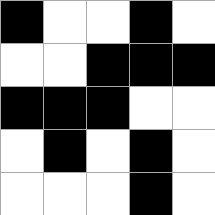[["black", "white", "white", "black", "white"], ["white", "white", "black", "black", "black"], ["black", "black", "black", "white", "white"], ["white", "black", "white", "black", "white"], ["white", "white", "white", "black", "white"]]